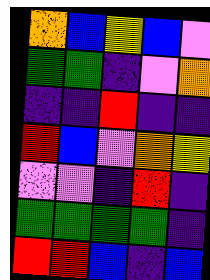[["orange", "blue", "yellow", "blue", "violet"], ["green", "green", "indigo", "violet", "orange"], ["indigo", "indigo", "red", "indigo", "indigo"], ["red", "blue", "violet", "orange", "yellow"], ["violet", "violet", "indigo", "red", "indigo"], ["green", "green", "green", "green", "indigo"], ["red", "red", "blue", "indigo", "blue"]]